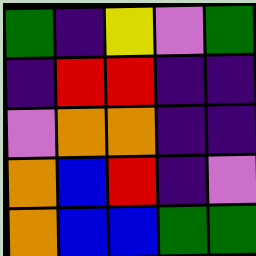[["green", "indigo", "yellow", "violet", "green"], ["indigo", "red", "red", "indigo", "indigo"], ["violet", "orange", "orange", "indigo", "indigo"], ["orange", "blue", "red", "indigo", "violet"], ["orange", "blue", "blue", "green", "green"]]